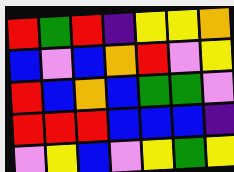[["red", "green", "red", "indigo", "yellow", "yellow", "orange"], ["blue", "violet", "blue", "orange", "red", "violet", "yellow"], ["red", "blue", "orange", "blue", "green", "green", "violet"], ["red", "red", "red", "blue", "blue", "blue", "indigo"], ["violet", "yellow", "blue", "violet", "yellow", "green", "yellow"]]